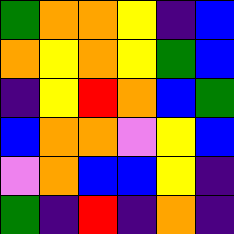[["green", "orange", "orange", "yellow", "indigo", "blue"], ["orange", "yellow", "orange", "yellow", "green", "blue"], ["indigo", "yellow", "red", "orange", "blue", "green"], ["blue", "orange", "orange", "violet", "yellow", "blue"], ["violet", "orange", "blue", "blue", "yellow", "indigo"], ["green", "indigo", "red", "indigo", "orange", "indigo"]]